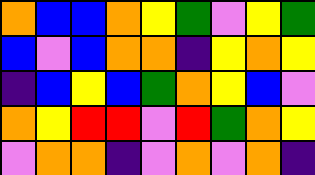[["orange", "blue", "blue", "orange", "yellow", "green", "violet", "yellow", "green"], ["blue", "violet", "blue", "orange", "orange", "indigo", "yellow", "orange", "yellow"], ["indigo", "blue", "yellow", "blue", "green", "orange", "yellow", "blue", "violet"], ["orange", "yellow", "red", "red", "violet", "red", "green", "orange", "yellow"], ["violet", "orange", "orange", "indigo", "violet", "orange", "violet", "orange", "indigo"]]